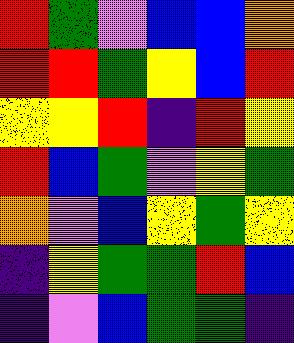[["red", "green", "violet", "blue", "blue", "orange"], ["red", "red", "green", "yellow", "blue", "red"], ["yellow", "yellow", "red", "indigo", "red", "yellow"], ["red", "blue", "green", "violet", "yellow", "green"], ["orange", "violet", "blue", "yellow", "green", "yellow"], ["indigo", "yellow", "green", "green", "red", "blue"], ["indigo", "violet", "blue", "green", "green", "indigo"]]